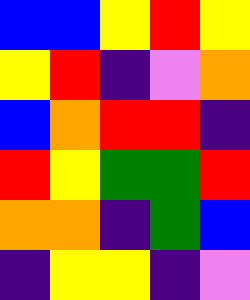[["blue", "blue", "yellow", "red", "yellow"], ["yellow", "red", "indigo", "violet", "orange"], ["blue", "orange", "red", "red", "indigo"], ["red", "yellow", "green", "green", "red"], ["orange", "orange", "indigo", "green", "blue"], ["indigo", "yellow", "yellow", "indigo", "violet"]]